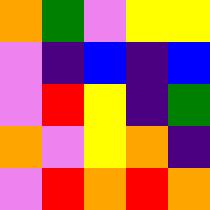[["orange", "green", "violet", "yellow", "yellow"], ["violet", "indigo", "blue", "indigo", "blue"], ["violet", "red", "yellow", "indigo", "green"], ["orange", "violet", "yellow", "orange", "indigo"], ["violet", "red", "orange", "red", "orange"]]